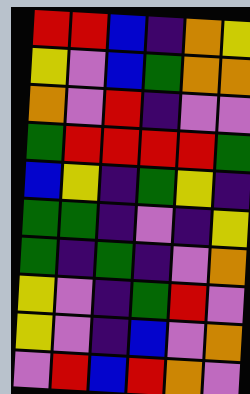[["red", "red", "blue", "indigo", "orange", "yellow"], ["yellow", "violet", "blue", "green", "orange", "orange"], ["orange", "violet", "red", "indigo", "violet", "violet"], ["green", "red", "red", "red", "red", "green"], ["blue", "yellow", "indigo", "green", "yellow", "indigo"], ["green", "green", "indigo", "violet", "indigo", "yellow"], ["green", "indigo", "green", "indigo", "violet", "orange"], ["yellow", "violet", "indigo", "green", "red", "violet"], ["yellow", "violet", "indigo", "blue", "violet", "orange"], ["violet", "red", "blue", "red", "orange", "violet"]]